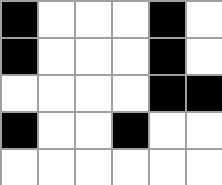[["black", "white", "white", "white", "black", "white"], ["black", "white", "white", "white", "black", "white"], ["white", "white", "white", "white", "black", "black"], ["black", "white", "white", "black", "white", "white"], ["white", "white", "white", "white", "white", "white"]]